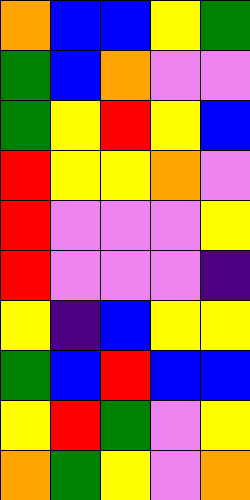[["orange", "blue", "blue", "yellow", "green"], ["green", "blue", "orange", "violet", "violet"], ["green", "yellow", "red", "yellow", "blue"], ["red", "yellow", "yellow", "orange", "violet"], ["red", "violet", "violet", "violet", "yellow"], ["red", "violet", "violet", "violet", "indigo"], ["yellow", "indigo", "blue", "yellow", "yellow"], ["green", "blue", "red", "blue", "blue"], ["yellow", "red", "green", "violet", "yellow"], ["orange", "green", "yellow", "violet", "orange"]]